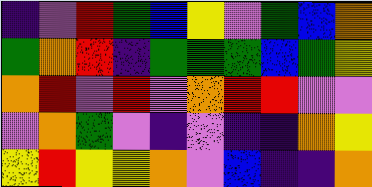[["indigo", "violet", "red", "green", "blue", "yellow", "violet", "green", "blue", "orange"], ["green", "orange", "red", "indigo", "green", "green", "green", "blue", "green", "yellow"], ["orange", "red", "violet", "red", "violet", "orange", "red", "red", "violet", "violet"], ["violet", "orange", "green", "violet", "indigo", "violet", "indigo", "indigo", "orange", "yellow"], ["yellow", "red", "yellow", "yellow", "orange", "violet", "blue", "indigo", "indigo", "orange"]]